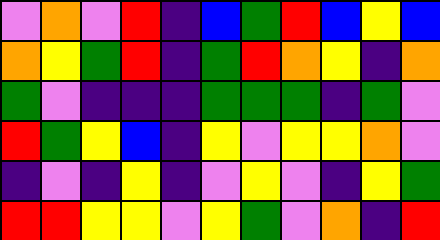[["violet", "orange", "violet", "red", "indigo", "blue", "green", "red", "blue", "yellow", "blue"], ["orange", "yellow", "green", "red", "indigo", "green", "red", "orange", "yellow", "indigo", "orange"], ["green", "violet", "indigo", "indigo", "indigo", "green", "green", "green", "indigo", "green", "violet"], ["red", "green", "yellow", "blue", "indigo", "yellow", "violet", "yellow", "yellow", "orange", "violet"], ["indigo", "violet", "indigo", "yellow", "indigo", "violet", "yellow", "violet", "indigo", "yellow", "green"], ["red", "red", "yellow", "yellow", "violet", "yellow", "green", "violet", "orange", "indigo", "red"]]